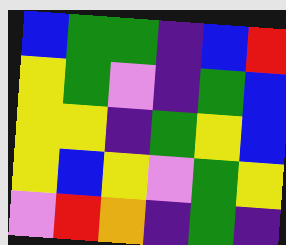[["blue", "green", "green", "indigo", "blue", "red"], ["yellow", "green", "violet", "indigo", "green", "blue"], ["yellow", "yellow", "indigo", "green", "yellow", "blue"], ["yellow", "blue", "yellow", "violet", "green", "yellow"], ["violet", "red", "orange", "indigo", "green", "indigo"]]